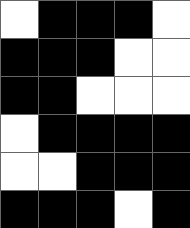[["white", "black", "black", "black", "white"], ["black", "black", "black", "white", "white"], ["black", "black", "white", "white", "white"], ["white", "black", "black", "black", "black"], ["white", "white", "black", "black", "black"], ["black", "black", "black", "white", "black"]]